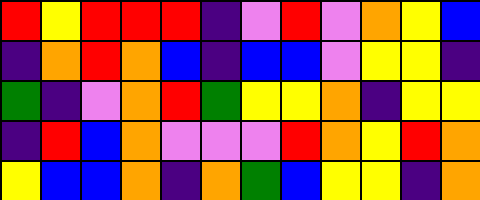[["red", "yellow", "red", "red", "red", "indigo", "violet", "red", "violet", "orange", "yellow", "blue"], ["indigo", "orange", "red", "orange", "blue", "indigo", "blue", "blue", "violet", "yellow", "yellow", "indigo"], ["green", "indigo", "violet", "orange", "red", "green", "yellow", "yellow", "orange", "indigo", "yellow", "yellow"], ["indigo", "red", "blue", "orange", "violet", "violet", "violet", "red", "orange", "yellow", "red", "orange"], ["yellow", "blue", "blue", "orange", "indigo", "orange", "green", "blue", "yellow", "yellow", "indigo", "orange"]]